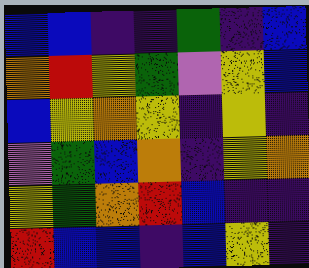[["blue", "blue", "indigo", "indigo", "green", "indigo", "blue"], ["orange", "red", "yellow", "green", "violet", "yellow", "blue"], ["blue", "yellow", "orange", "yellow", "indigo", "yellow", "indigo"], ["violet", "green", "blue", "orange", "indigo", "yellow", "orange"], ["yellow", "green", "orange", "red", "blue", "indigo", "indigo"], ["red", "blue", "blue", "indigo", "blue", "yellow", "indigo"]]